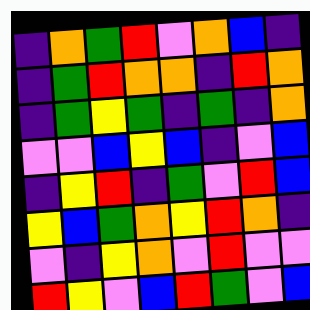[["indigo", "orange", "green", "red", "violet", "orange", "blue", "indigo"], ["indigo", "green", "red", "orange", "orange", "indigo", "red", "orange"], ["indigo", "green", "yellow", "green", "indigo", "green", "indigo", "orange"], ["violet", "violet", "blue", "yellow", "blue", "indigo", "violet", "blue"], ["indigo", "yellow", "red", "indigo", "green", "violet", "red", "blue"], ["yellow", "blue", "green", "orange", "yellow", "red", "orange", "indigo"], ["violet", "indigo", "yellow", "orange", "violet", "red", "violet", "violet"], ["red", "yellow", "violet", "blue", "red", "green", "violet", "blue"]]